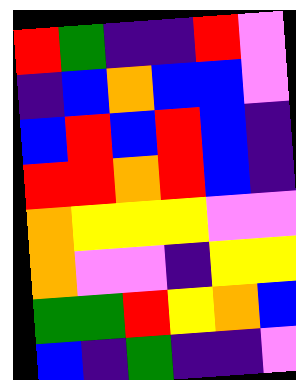[["red", "green", "indigo", "indigo", "red", "violet"], ["indigo", "blue", "orange", "blue", "blue", "violet"], ["blue", "red", "blue", "red", "blue", "indigo"], ["red", "red", "orange", "red", "blue", "indigo"], ["orange", "yellow", "yellow", "yellow", "violet", "violet"], ["orange", "violet", "violet", "indigo", "yellow", "yellow"], ["green", "green", "red", "yellow", "orange", "blue"], ["blue", "indigo", "green", "indigo", "indigo", "violet"]]